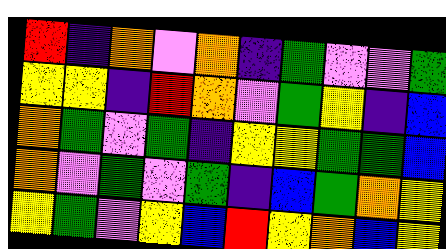[["red", "indigo", "orange", "violet", "orange", "indigo", "green", "violet", "violet", "green"], ["yellow", "yellow", "indigo", "red", "orange", "violet", "green", "yellow", "indigo", "blue"], ["orange", "green", "violet", "green", "indigo", "yellow", "yellow", "green", "green", "blue"], ["orange", "violet", "green", "violet", "green", "indigo", "blue", "green", "orange", "yellow"], ["yellow", "green", "violet", "yellow", "blue", "red", "yellow", "orange", "blue", "yellow"]]